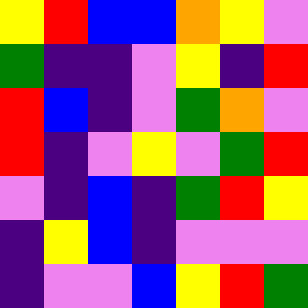[["yellow", "red", "blue", "blue", "orange", "yellow", "violet"], ["green", "indigo", "indigo", "violet", "yellow", "indigo", "red"], ["red", "blue", "indigo", "violet", "green", "orange", "violet"], ["red", "indigo", "violet", "yellow", "violet", "green", "red"], ["violet", "indigo", "blue", "indigo", "green", "red", "yellow"], ["indigo", "yellow", "blue", "indigo", "violet", "violet", "violet"], ["indigo", "violet", "violet", "blue", "yellow", "red", "green"]]